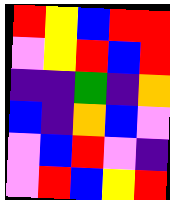[["red", "yellow", "blue", "red", "red"], ["violet", "yellow", "red", "blue", "red"], ["indigo", "indigo", "green", "indigo", "orange"], ["blue", "indigo", "orange", "blue", "violet"], ["violet", "blue", "red", "violet", "indigo"], ["violet", "red", "blue", "yellow", "red"]]